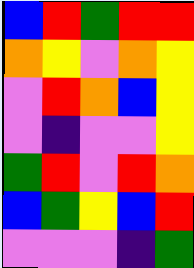[["blue", "red", "green", "red", "red"], ["orange", "yellow", "violet", "orange", "yellow"], ["violet", "red", "orange", "blue", "yellow"], ["violet", "indigo", "violet", "violet", "yellow"], ["green", "red", "violet", "red", "orange"], ["blue", "green", "yellow", "blue", "red"], ["violet", "violet", "violet", "indigo", "green"]]